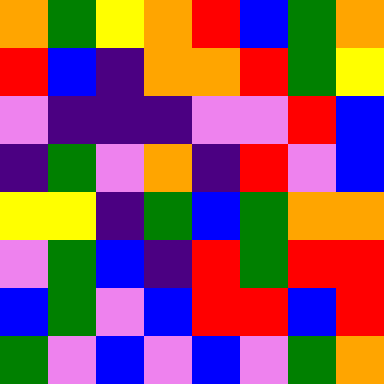[["orange", "green", "yellow", "orange", "red", "blue", "green", "orange"], ["red", "blue", "indigo", "orange", "orange", "red", "green", "yellow"], ["violet", "indigo", "indigo", "indigo", "violet", "violet", "red", "blue"], ["indigo", "green", "violet", "orange", "indigo", "red", "violet", "blue"], ["yellow", "yellow", "indigo", "green", "blue", "green", "orange", "orange"], ["violet", "green", "blue", "indigo", "red", "green", "red", "red"], ["blue", "green", "violet", "blue", "red", "red", "blue", "red"], ["green", "violet", "blue", "violet", "blue", "violet", "green", "orange"]]